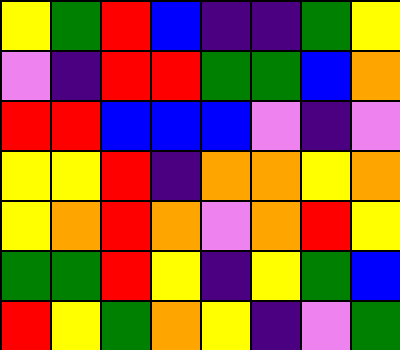[["yellow", "green", "red", "blue", "indigo", "indigo", "green", "yellow"], ["violet", "indigo", "red", "red", "green", "green", "blue", "orange"], ["red", "red", "blue", "blue", "blue", "violet", "indigo", "violet"], ["yellow", "yellow", "red", "indigo", "orange", "orange", "yellow", "orange"], ["yellow", "orange", "red", "orange", "violet", "orange", "red", "yellow"], ["green", "green", "red", "yellow", "indigo", "yellow", "green", "blue"], ["red", "yellow", "green", "orange", "yellow", "indigo", "violet", "green"]]